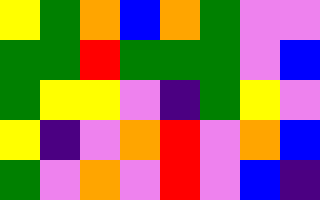[["yellow", "green", "orange", "blue", "orange", "green", "violet", "violet"], ["green", "green", "red", "green", "green", "green", "violet", "blue"], ["green", "yellow", "yellow", "violet", "indigo", "green", "yellow", "violet"], ["yellow", "indigo", "violet", "orange", "red", "violet", "orange", "blue"], ["green", "violet", "orange", "violet", "red", "violet", "blue", "indigo"]]